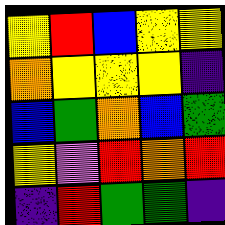[["yellow", "red", "blue", "yellow", "yellow"], ["orange", "yellow", "yellow", "yellow", "indigo"], ["blue", "green", "orange", "blue", "green"], ["yellow", "violet", "red", "orange", "red"], ["indigo", "red", "green", "green", "indigo"]]